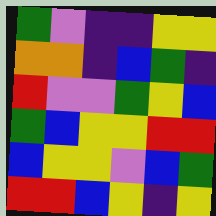[["green", "violet", "indigo", "indigo", "yellow", "yellow"], ["orange", "orange", "indigo", "blue", "green", "indigo"], ["red", "violet", "violet", "green", "yellow", "blue"], ["green", "blue", "yellow", "yellow", "red", "red"], ["blue", "yellow", "yellow", "violet", "blue", "green"], ["red", "red", "blue", "yellow", "indigo", "yellow"]]